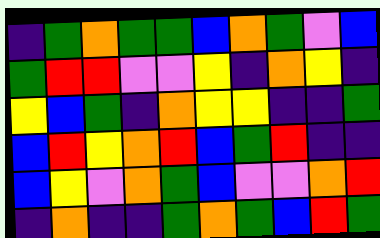[["indigo", "green", "orange", "green", "green", "blue", "orange", "green", "violet", "blue"], ["green", "red", "red", "violet", "violet", "yellow", "indigo", "orange", "yellow", "indigo"], ["yellow", "blue", "green", "indigo", "orange", "yellow", "yellow", "indigo", "indigo", "green"], ["blue", "red", "yellow", "orange", "red", "blue", "green", "red", "indigo", "indigo"], ["blue", "yellow", "violet", "orange", "green", "blue", "violet", "violet", "orange", "red"], ["indigo", "orange", "indigo", "indigo", "green", "orange", "green", "blue", "red", "green"]]